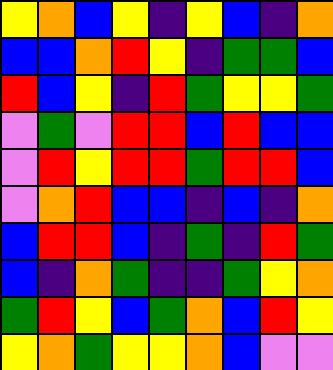[["yellow", "orange", "blue", "yellow", "indigo", "yellow", "blue", "indigo", "orange"], ["blue", "blue", "orange", "red", "yellow", "indigo", "green", "green", "blue"], ["red", "blue", "yellow", "indigo", "red", "green", "yellow", "yellow", "green"], ["violet", "green", "violet", "red", "red", "blue", "red", "blue", "blue"], ["violet", "red", "yellow", "red", "red", "green", "red", "red", "blue"], ["violet", "orange", "red", "blue", "blue", "indigo", "blue", "indigo", "orange"], ["blue", "red", "red", "blue", "indigo", "green", "indigo", "red", "green"], ["blue", "indigo", "orange", "green", "indigo", "indigo", "green", "yellow", "orange"], ["green", "red", "yellow", "blue", "green", "orange", "blue", "red", "yellow"], ["yellow", "orange", "green", "yellow", "yellow", "orange", "blue", "violet", "violet"]]